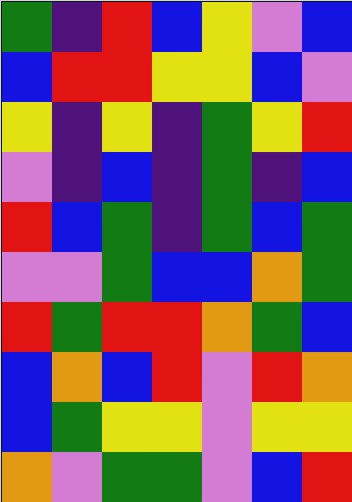[["green", "indigo", "red", "blue", "yellow", "violet", "blue"], ["blue", "red", "red", "yellow", "yellow", "blue", "violet"], ["yellow", "indigo", "yellow", "indigo", "green", "yellow", "red"], ["violet", "indigo", "blue", "indigo", "green", "indigo", "blue"], ["red", "blue", "green", "indigo", "green", "blue", "green"], ["violet", "violet", "green", "blue", "blue", "orange", "green"], ["red", "green", "red", "red", "orange", "green", "blue"], ["blue", "orange", "blue", "red", "violet", "red", "orange"], ["blue", "green", "yellow", "yellow", "violet", "yellow", "yellow"], ["orange", "violet", "green", "green", "violet", "blue", "red"]]